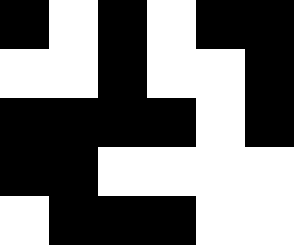[["black", "white", "black", "white", "black", "black"], ["white", "white", "black", "white", "white", "black"], ["black", "black", "black", "black", "white", "black"], ["black", "black", "white", "white", "white", "white"], ["white", "black", "black", "black", "white", "white"]]